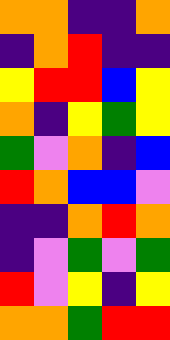[["orange", "orange", "indigo", "indigo", "orange"], ["indigo", "orange", "red", "indigo", "indigo"], ["yellow", "red", "red", "blue", "yellow"], ["orange", "indigo", "yellow", "green", "yellow"], ["green", "violet", "orange", "indigo", "blue"], ["red", "orange", "blue", "blue", "violet"], ["indigo", "indigo", "orange", "red", "orange"], ["indigo", "violet", "green", "violet", "green"], ["red", "violet", "yellow", "indigo", "yellow"], ["orange", "orange", "green", "red", "red"]]